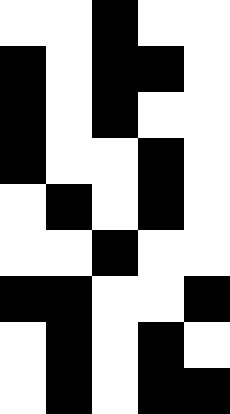[["white", "white", "black", "white", "white"], ["black", "white", "black", "black", "white"], ["black", "white", "black", "white", "white"], ["black", "white", "white", "black", "white"], ["white", "black", "white", "black", "white"], ["white", "white", "black", "white", "white"], ["black", "black", "white", "white", "black"], ["white", "black", "white", "black", "white"], ["white", "black", "white", "black", "black"]]